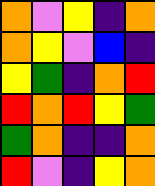[["orange", "violet", "yellow", "indigo", "orange"], ["orange", "yellow", "violet", "blue", "indigo"], ["yellow", "green", "indigo", "orange", "red"], ["red", "orange", "red", "yellow", "green"], ["green", "orange", "indigo", "indigo", "orange"], ["red", "violet", "indigo", "yellow", "orange"]]